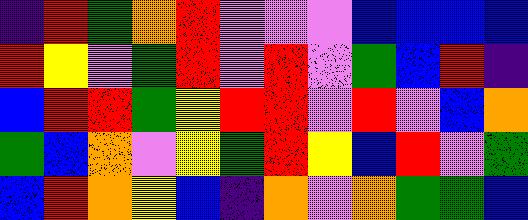[["indigo", "red", "green", "orange", "red", "violet", "violet", "violet", "blue", "blue", "blue", "blue"], ["red", "yellow", "violet", "green", "red", "violet", "red", "violet", "green", "blue", "red", "indigo"], ["blue", "red", "red", "green", "yellow", "red", "red", "violet", "red", "violet", "blue", "orange"], ["green", "blue", "orange", "violet", "yellow", "green", "red", "yellow", "blue", "red", "violet", "green"], ["blue", "red", "orange", "yellow", "blue", "indigo", "orange", "violet", "orange", "green", "green", "blue"]]